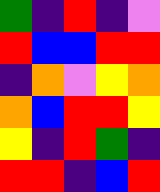[["green", "indigo", "red", "indigo", "violet"], ["red", "blue", "blue", "red", "red"], ["indigo", "orange", "violet", "yellow", "orange"], ["orange", "blue", "red", "red", "yellow"], ["yellow", "indigo", "red", "green", "indigo"], ["red", "red", "indigo", "blue", "red"]]